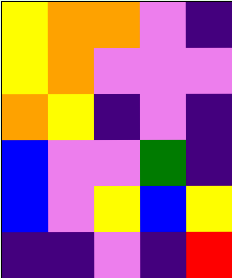[["yellow", "orange", "orange", "violet", "indigo"], ["yellow", "orange", "violet", "violet", "violet"], ["orange", "yellow", "indigo", "violet", "indigo"], ["blue", "violet", "violet", "green", "indigo"], ["blue", "violet", "yellow", "blue", "yellow"], ["indigo", "indigo", "violet", "indigo", "red"]]